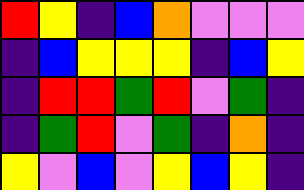[["red", "yellow", "indigo", "blue", "orange", "violet", "violet", "violet"], ["indigo", "blue", "yellow", "yellow", "yellow", "indigo", "blue", "yellow"], ["indigo", "red", "red", "green", "red", "violet", "green", "indigo"], ["indigo", "green", "red", "violet", "green", "indigo", "orange", "indigo"], ["yellow", "violet", "blue", "violet", "yellow", "blue", "yellow", "indigo"]]